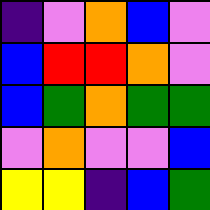[["indigo", "violet", "orange", "blue", "violet"], ["blue", "red", "red", "orange", "violet"], ["blue", "green", "orange", "green", "green"], ["violet", "orange", "violet", "violet", "blue"], ["yellow", "yellow", "indigo", "blue", "green"]]